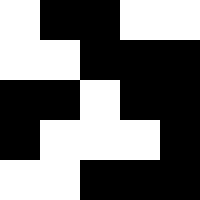[["white", "black", "black", "white", "white"], ["white", "white", "black", "black", "black"], ["black", "black", "white", "black", "black"], ["black", "white", "white", "white", "black"], ["white", "white", "black", "black", "black"]]